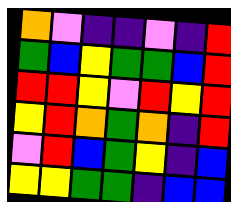[["orange", "violet", "indigo", "indigo", "violet", "indigo", "red"], ["green", "blue", "yellow", "green", "green", "blue", "red"], ["red", "red", "yellow", "violet", "red", "yellow", "red"], ["yellow", "red", "orange", "green", "orange", "indigo", "red"], ["violet", "red", "blue", "green", "yellow", "indigo", "blue"], ["yellow", "yellow", "green", "green", "indigo", "blue", "blue"]]